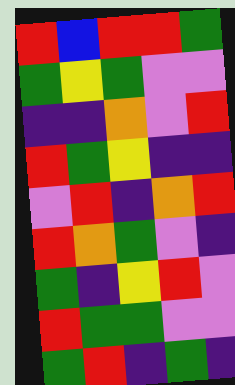[["red", "blue", "red", "red", "green"], ["green", "yellow", "green", "violet", "violet"], ["indigo", "indigo", "orange", "violet", "red"], ["red", "green", "yellow", "indigo", "indigo"], ["violet", "red", "indigo", "orange", "red"], ["red", "orange", "green", "violet", "indigo"], ["green", "indigo", "yellow", "red", "violet"], ["red", "green", "green", "violet", "violet"], ["green", "red", "indigo", "green", "indigo"]]